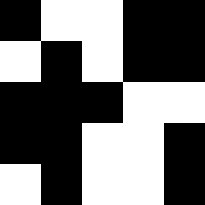[["black", "white", "white", "black", "black"], ["white", "black", "white", "black", "black"], ["black", "black", "black", "white", "white"], ["black", "black", "white", "white", "black"], ["white", "black", "white", "white", "black"]]